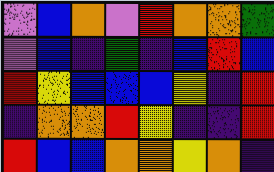[["violet", "blue", "orange", "violet", "red", "orange", "orange", "green"], ["violet", "blue", "indigo", "green", "indigo", "blue", "red", "blue"], ["red", "yellow", "blue", "blue", "blue", "yellow", "indigo", "red"], ["indigo", "orange", "orange", "red", "yellow", "indigo", "indigo", "red"], ["red", "blue", "blue", "orange", "orange", "yellow", "orange", "indigo"]]